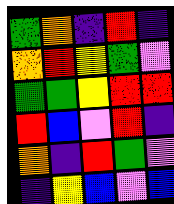[["green", "orange", "indigo", "red", "indigo"], ["orange", "red", "yellow", "green", "violet"], ["green", "green", "yellow", "red", "red"], ["red", "blue", "violet", "red", "indigo"], ["orange", "indigo", "red", "green", "violet"], ["indigo", "yellow", "blue", "violet", "blue"]]